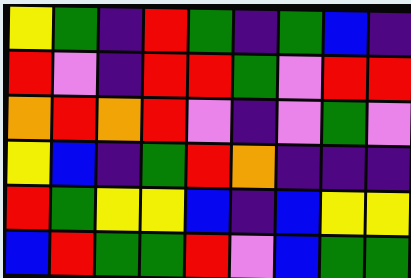[["yellow", "green", "indigo", "red", "green", "indigo", "green", "blue", "indigo"], ["red", "violet", "indigo", "red", "red", "green", "violet", "red", "red"], ["orange", "red", "orange", "red", "violet", "indigo", "violet", "green", "violet"], ["yellow", "blue", "indigo", "green", "red", "orange", "indigo", "indigo", "indigo"], ["red", "green", "yellow", "yellow", "blue", "indigo", "blue", "yellow", "yellow"], ["blue", "red", "green", "green", "red", "violet", "blue", "green", "green"]]